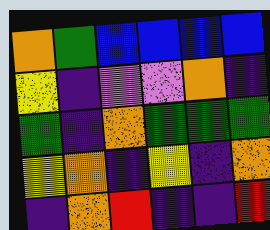[["orange", "green", "blue", "blue", "blue", "blue"], ["yellow", "indigo", "violet", "violet", "orange", "indigo"], ["green", "indigo", "orange", "green", "green", "green"], ["yellow", "orange", "indigo", "yellow", "indigo", "orange"], ["indigo", "orange", "red", "indigo", "indigo", "red"]]